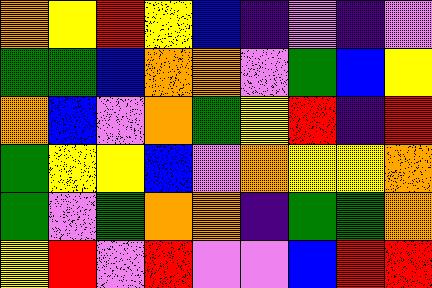[["orange", "yellow", "red", "yellow", "blue", "indigo", "violet", "indigo", "violet"], ["green", "green", "blue", "orange", "orange", "violet", "green", "blue", "yellow"], ["orange", "blue", "violet", "orange", "green", "yellow", "red", "indigo", "red"], ["green", "yellow", "yellow", "blue", "violet", "orange", "yellow", "yellow", "orange"], ["green", "violet", "green", "orange", "orange", "indigo", "green", "green", "orange"], ["yellow", "red", "violet", "red", "violet", "violet", "blue", "red", "red"]]